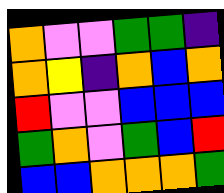[["orange", "violet", "violet", "green", "green", "indigo"], ["orange", "yellow", "indigo", "orange", "blue", "orange"], ["red", "violet", "violet", "blue", "blue", "blue"], ["green", "orange", "violet", "green", "blue", "red"], ["blue", "blue", "orange", "orange", "orange", "green"]]